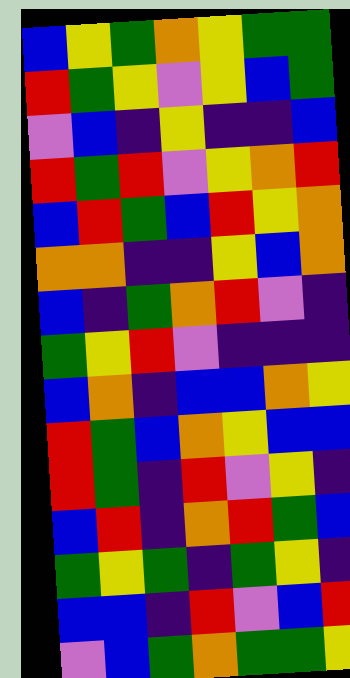[["blue", "yellow", "green", "orange", "yellow", "green", "green"], ["red", "green", "yellow", "violet", "yellow", "blue", "green"], ["violet", "blue", "indigo", "yellow", "indigo", "indigo", "blue"], ["red", "green", "red", "violet", "yellow", "orange", "red"], ["blue", "red", "green", "blue", "red", "yellow", "orange"], ["orange", "orange", "indigo", "indigo", "yellow", "blue", "orange"], ["blue", "indigo", "green", "orange", "red", "violet", "indigo"], ["green", "yellow", "red", "violet", "indigo", "indigo", "indigo"], ["blue", "orange", "indigo", "blue", "blue", "orange", "yellow"], ["red", "green", "blue", "orange", "yellow", "blue", "blue"], ["red", "green", "indigo", "red", "violet", "yellow", "indigo"], ["blue", "red", "indigo", "orange", "red", "green", "blue"], ["green", "yellow", "green", "indigo", "green", "yellow", "indigo"], ["blue", "blue", "indigo", "red", "violet", "blue", "red"], ["violet", "blue", "green", "orange", "green", "green", "yellow"]]